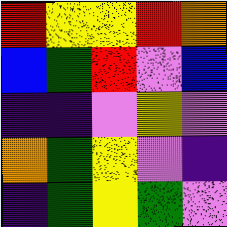[["red", "yellow", "yellow", "red", "orange"], ["blue", "green", "red", "violet", "blue"], ["indigo", "indigo", "violet", "yellow", "violet"], ["orange", "green", "yellow", "violet", "indigo"], ["indigo", "green", "yellow", "green", "violet"]]